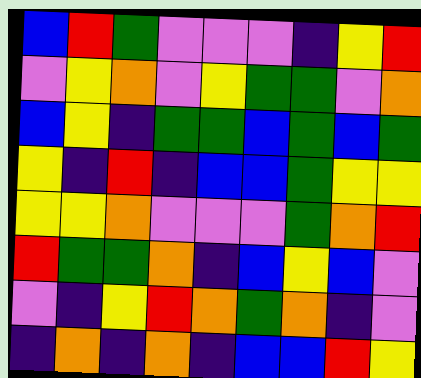[["blue", "red", "green", "violet", "violet", "violet", "indigo", "yellow", "red"], ["violet", "yellow", "orange", "violet", "yellow", "green", "green", "violet", "orange"], ["blue", "yellow", "indigo", "green", "green", "blue", "green", "blue", "green"], ["yellow", "indigo", "red", "indigo", "blue", "blue", "green", "yellow", "yellow"], ["yellow", "yellow", "orange", "violet", "violet", "violet", "green", "orange", "red"], ["red", "green", "green", "orange", "indigo", "blue", "yellow", "blue", "violet"], ["violet", "indigo", "yellow", "red", "orange", "green", "orange", "indigo", "violet"], ["indigo", "orange", "indigo", "orange", "indigo", "blue", "blue", "red", "yellow"]]